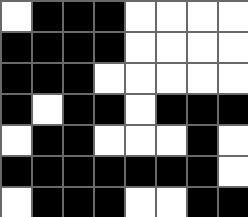[["white", "black", "black", "black", "white", "white", "white", "white"], ["black", "black", "black", "black", "white", "white", "white", "white"], ["black", "black", "black", "white", "white", "white", "white", "white"], ["black", "white", "black", "black", "white", "black", "black", "black"], ["white", "black", "black", "white", "white", "white", "black", "white"], ["black", "black", "black", "black", "black", "black", "black", "white"], ["white", "black", "black", "black", "white", "white", "black", "black"]]